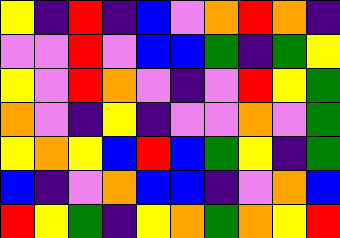[["yellow", "indigo", "red", "indigo", "blue", "violet", "orange", "red", "orange", "indigo"], ["violet", "violet", "red", "violet", "blue", "blue", "green", "indigo", "green", "yellow"], ["yellow", "violet", "red", "orange", "violet", "indigo", "violet", "red", "yellow", "green"], ["orange", "violet", "indigo", "yellow", "indigo", "violet", "violet", "orange", "violet", "green"], ["yellow", "orange", "yellow", "blue", "red", "blue", "green", "yellow", "indigo", "green"], ["blue", "indigo", "violet", "orange", "blue", "blue", "indigo", "violet", "orange", "blue"], ["red", "yellow", "green", "indigo", "yellow", "orange", "green", "orange", "yellow", "red"]]